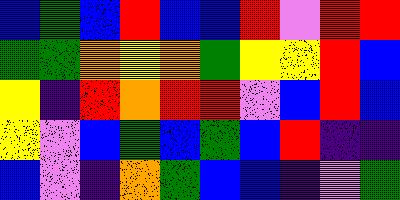[["blue", "green", "blue", "red", "blue", "blue", "red", "violet", "red", "red"], ["green", "green", "orange", "yellow", "orange", "green", "yellow", "yellow", "red", "blue"], ["yellow", "indigo", "red", "orange", "red", "red", "violet", "blue", "red", "blue"], ["yellow", "violet", "blue", "green", "blue", "green", "blue", "red", "indigo", "indigo"], ["blue", "violet", "indigo", "orange", "green", "blue", "blue", "indigo", "violet", "green"]]